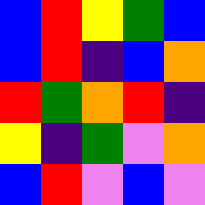[["blue", "red", "yellow", "green", "blue"], ["blue", "red", "indigo", "blue", "orange"], ["red", "green", "orange", "red", "indigo"], ["yellow", "indigo", "green", "violet", "orange"], ["blue", "red", "violet", "blue", "violet"]]